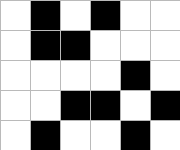[["white", "black", "white", "black", "white", "white"], ["white", "black", "black", "white", "white", "white"], ["white", "white", "white", "white", "black", "white"], ["white", "white", "black", "black", "white", "black"], ["white", "black", "white", "white", "black", "white"]]